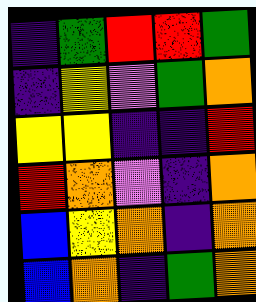[["indigo", "green", "red", "red", "green"], ["indigo", "yellow", "violet", "green", "orange"], ["yellow", "yellow", "indigo", "indigo", "red"], ["red", "orange", "violet", "indigo", "orange"], ["blue", "yellow", "orange", "indigo", "orange"], ["blue", "orange", "indigo", "green", "orange"]]